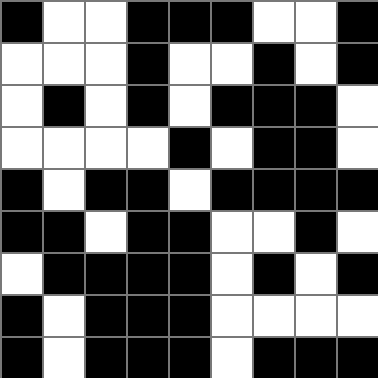[["black", "white", "white", "black", "black", "black", "white", "white", "black"], ["white", "white", "white", "black", "white", "white", "black", "white", "black"], ["white", "black", "white", "black", "white", "black", "black", "black", "white"], ["white", "white", "white", "white", "black", "white", "black", "black", "white"], ["black", "white", "black", "black", "white", "black", "black", "black", "black"], ["black", "black", "white", "black", "black", "white", "white", "black", "white"], ["white", "black", "black", "black", "black", "white", "black", "white", "black"], ["black", "white", "black", "black", "black", "white", "white", "white", "white"], ["black", "white", "black", "black", "black", "white", "black", "black", "black"]]